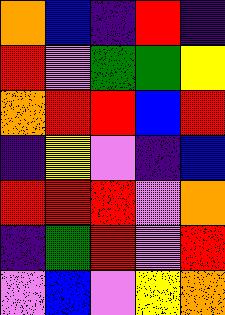[["orange", "blue", "indigo", "red", "indigo"], ["red", "violet", "green", "green", "yellow"], ["orange", "red", "red", "blue", "red"], ["indigo", "yellow", "violet", "indigo", "blue"], ["red", "red", "red", "violet", "orange"], ["indigo", "green", "red", "violet", "red"], ["violet", "blue", "violet", "yellow", "orange"]]